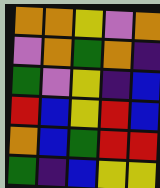[["orange", "orange", "yellow", "violet", "orange"], ["violet", "orange", "green", "orange", "indigo"], ["green", "violet", "yellow", "indigo", "blue"], ["red", "blue", "yellow", "red", "blue"], ["orange", "blue", "green", "red", "red"], ["green", "indigo", "blue", "yellow", "yellow"]]